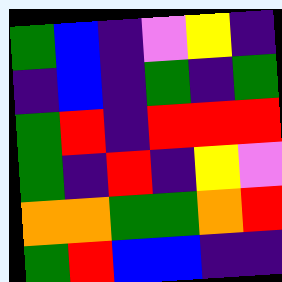[["green", "blue", "indigo", "violet", "yellow", "indigo"], ["indigo", "blue", "indigo", "green", "indigo", "green"], ["green", "red", "indigo", "red", "red", "red"], ["green", "indigo", "red", "indigo", "yellow", "violet"], ["orange", "orange", "green", "green", "orange", "red"], ["green", "red", "blue", "blue", "indigo", "indigo"]]